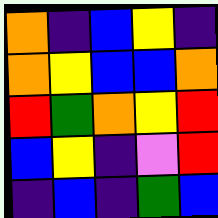[["orange", "indigo", "blue", "yellow", "indigo"], ["orange", "yellow", "blue", "blue", "orange"], ["red", "green", "orange", "yellow", "red"], ["blue", "yellow", "indigo", "violet", "red"], ["indigo", "blue", "indigo", "green", "blue"]]